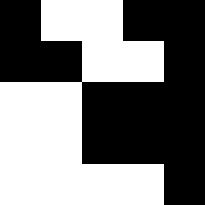[["black", "white", "white", "black", "black"], ["black", "black", "white", "white", "black"], ["white", "white", "black", "black", "black"], ["white", "white", "black", "black", "black"], ["white", "white", "white", "white", "black"]]